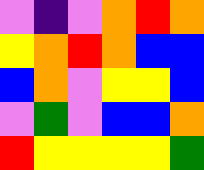[["violet", "indigo", "violet", "orange", "red", "orange"], ["yellow", "orange", "red", "orange", "blue", "blue"], ["blue", "orange", "violet", "yellow", "yellow", "blue"], ["violet", "green", "violet", "blue", "blue", "orange"], ["red", "yellow", "yellow", "yellow", "yellow", "green"]]